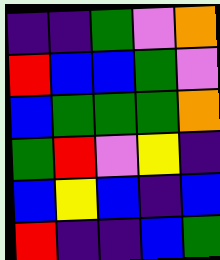[["indigo", "indigo", "green", "violet", "orange"], ["red", "blue", "blue", "green", "violet"], ["blue", "green", "green", "green", "orange"], ["green", "red", "violet", "yellow", "indigo"], ["blue", "yellow", "blue", "indigo", "blue"], ["red", "indigo", "indigo", "blue", "green"]]